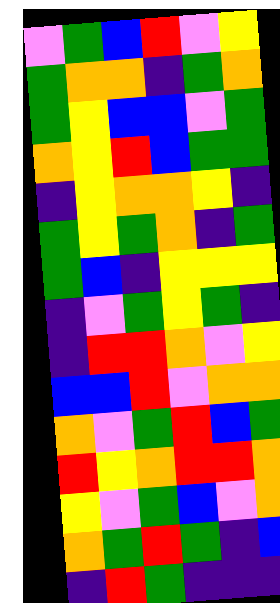[["violet", "green", "blue", "red", "violet", "yellow"], ["green", "orange", "orange", "indigo", "green", "orange"], ["green", "yellow", "blue", "blue", "violet", "green"], ["orange", "yellow", "red", "blue", "green", "green"], ["indigo", "yellow", "orange", "orange", "yellow", "indigo"], ["green", "yellow", "green", "orange", "indigo", "green"], ["green", "blue", "indigo", "yellow", "yellow", "yellow"], ["indigo", "violet", "green", "yellow", "green", "indigo"], ["indigo", "red", "red", "orange", "violet", "yellow"], ["blue", "blue", "red", "violet", "orange", "orange"], ["orange", "violet", "green", "red", "blue", "green"], ["red", "yellow", "orange", "red", "red", "orange"], ["yellow", "violet", "green", "blue", "violet", "orange"], ["orange", "green", "red", "green", "indigo", "blue"], ["indigo", "red", "green", "indigo", "indigo", "indigo"]]